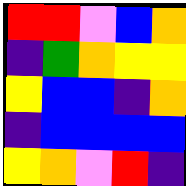[["red", "red", "violet", "blue", "orange"], ["indigo", "green", "orange", "yellow", "yellow"], ["yellow", "blue", "blue", "indigo", "orange"], ["indigo", "blue", "blue", "blue", "blue"], ["yellow", "orange", "violet", "red", "indigo"]]